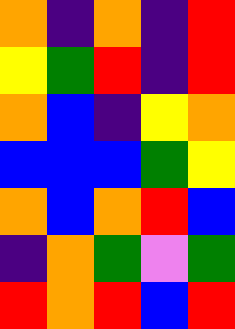[["orange", "indigo", "orange", "indigo", "red"], ["yellow", "green", "red", "indigo", "red"], ["orange", "blue", "indigo", "yellow", "orange"], ["blue", "blue", "blue", "green", "yellow"], ["orange", "blue", "orange", "red", "blue"], ["indigo", "orange", "green", "violet", "green"], ["red", "orange", "red", "blue", "red"]]